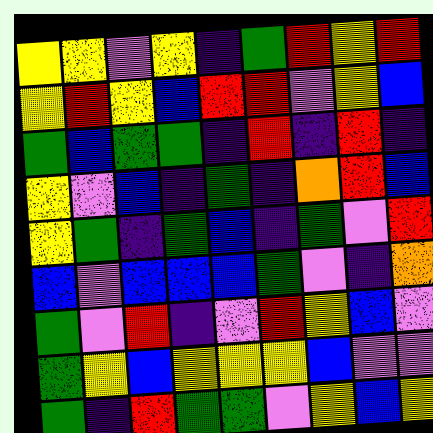[["yellow", "yellow", "violet", "yellow", "indigo", "green", "red", "yellow", "red"], ["yellow", "red", "yellow", "blue", "red", "red", "violet", "yellow", "blue"], ["green", "blue", "green", "green", "indigo", "red", "indigo", "red", "indigo"], ["yellow", "violet", "blue", "indigo", "green", "indigo", "orange", "red", "blue"], ["yellow", "green", "indigo", "green", "blue", "indigo", "green", "violet", "red"], ["blue", "violet", "blue", "blue", "blue", "green", "violet", "indigo", "orange"], ["green", "violet", "red", "indigo", "violet", "red", "yellow", "blue", "violet"], ["green", "yellow", "blue", "yellow", "yellow", "yellow", "blue", "violet", "violet"], ["green", "indigo", "red", "green", "green", "violet", "yellow", "blue", "yellow"]]